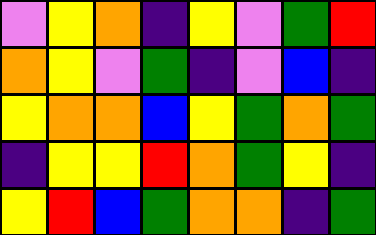[["violet", "yellow", "orange", "indigo", "yellow", "violet", "green", "red"], ["orange", "yellow", "violet", "green", "indigo", "violet", "blue", "indigo"], ["yellow", "orange", "orange", "blue", "yellow", "green", "orange", "green"], ["indigo", "yellow", "yellow", "red", "orange", "green", "yellow", "indigo"], ["yellow", "red", "blue", "green", "orange", "orange", "indigo", "green"]]